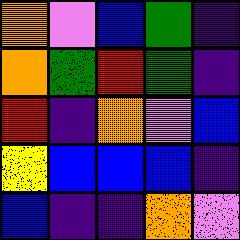[["orange", "violet", "blue", "green", "indigo"], ["orange", "green", "red", "green", "indigo"], ["red", "indigo", "orange", "violet", "blue"], ["yellow", "blue", "blue", "blue", "indigo"], ["blue", "indigo", "indigo", "orange", "violet"]]